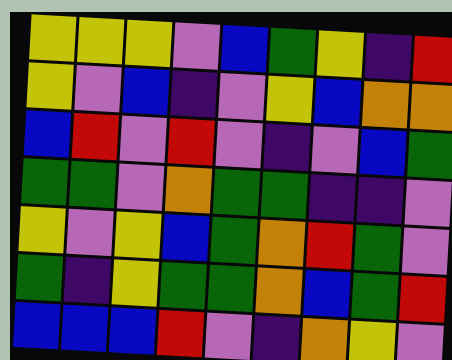[["yellow", "yellow", "yellow", "violet", "blue", "green", "yellow", "indigo", "red"], ["yellow", "violet", "blue", "indigo", "violet", "yellow", "blue", "orange", "orange"], ["blue", "red", "violet", "red", "violet", "indigo", "violet", "blue", "green"], ["green", "green", "violet", "orange", "green", "green", "indigo", "indigo", "violet"], ["yellow", "violet", "yellow", "blue", "green", "orange", "red", "green", "violet"], ["green", "indigo", "yellow", "green", "green", "orange", "blue", "green", "red"], ["blue", "blue", "blue", "red", "violet", "indigo", "orange", "yellow", "violet"]]